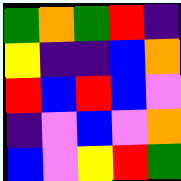[["green", "orange", "green", "red", "indigo"], ["yellow", "indigo", "indigo", "blue", "orange"], ["red", "blue", "red", "blue", "violet"], ["indigo", "violet", "blue", "violet", "orange"], ["blue", "violet", "yellow", "red", "green"]]